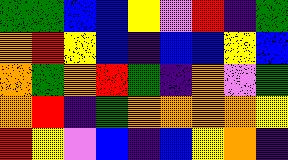[["green", "green", "blue", "blue", "yellow", "violet", "red", "indigo", "green"], ["orange", "red", "yellow", "blue", "indigo", "blue", "blue", "yellow", "blue"], ["orange", "green", "orange", "red", "green", "indigo", "orange", "violet", "green"], ["orange", "red", "indigo", "green", "orange", "orange", "orange", "orange", "yellow"], ["red", "yellow", "violet", "blue", "indigo", "blue", "yellow", "orange", "indigo"]]